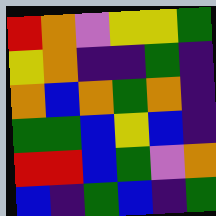[["red", "orange", "violet", "yellow", "yellow", "green"], ["yellow", "orange", "indigo", "indigo", "green", "indigo"], ["orange", "blue", "orange", "green", "orange", "indigo"], ["green", "green", "blue", "yellow", "blue", "indigo"], ["red", "red", "blue", "green", "violet", "orange"], ["blue", "indigo", "green", "blue", "indigo", "green"]]